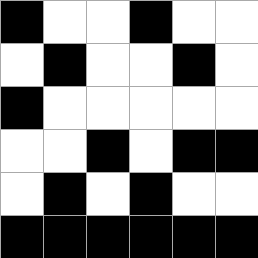[["black", "white", "white", "black", "white", "white"], ["white", "black", "white", "white", "black", "white"], ["black", "white", "white", "white", "white", "white"], ["white", "white", "black", "white", "black", "black"], ["white", "black", "white", "black", "white", "white"], ["black", "black", "black", "black", "black", "black"]]